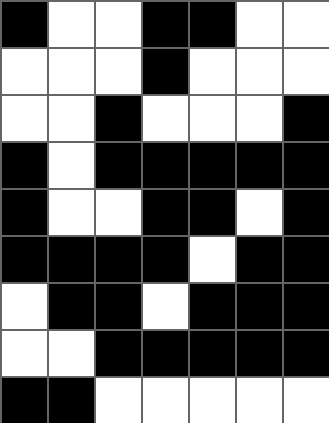[["black", "white", "white", "black", "black", "white", "white"], ["white", "white", "white", "black", "white", "white", "white"], ["white", "white", "black", "white", "white", "white", "black"], ["black", "white", "black", "black", "black", "black", "black"], ["black", "white", "white", "black", "black", "white", "black"], ["black", "black", "black", "black", "white", "black", "black"], ["white", "black", "black", "white", "black", "black", "black"], ["white", "white", "black", "black", "black", "black", "black"], ["black", "black", "white", "white", "white", "white", "white"]]